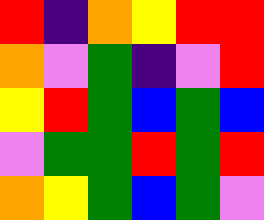[["red", "indigo", "orange", "yellow", "red", "red"], ["orange", "violet", "green", "indigo", "violet", "red"], ["yellow", "red", "green", "blue", "green", "blue"], ["violet", "green", "green", "red", "green", "red"], ["orange", "yellow", "green", "blue", "green", "violet"]]